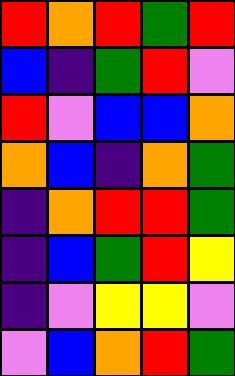[["red", "orange", "red", "green", "red"], ["blue", "indigo", "green", "red", "violet"], ["red", "violet", "blue", "blue", "orange"], ["orange", "blue", "indigo", "orange", "green"], ["indigo", "orange", "red", "red", "green"], ["indigo", "blue", "green", "red", "yellow"], ["indigo", "violet", "yellow", "yellow", "violet"], ["violet", "blue", "orange", "red", "green"]]